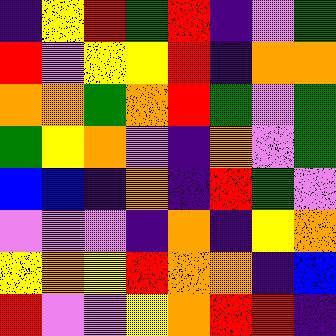[["indigo", "yellow", "red", "green", "red", "indigo", "violet", "green"], ["red", "violet", "yellow", "yellow", "red", "indigo", "orange", "orange"], ["orange", "orange", "green", "orange", "red", "green", "violet", "green"], ["green", "yellow", "orange", "violet", "indigo", "orange", "violet", "green"], ["blue", "blue", "indigo", "orange", "indigo", "red", "green", "violet"], ["violet", "violet", "violet", "indigo", "orange", "indigo", "yellow", "orange"], ["yellow", "orange", "yellow", "red", "orange", "orange", "indigo", "blue"], ["red", "violet", "violet", "yellow", "orange", "red", "red", "indigo"]]